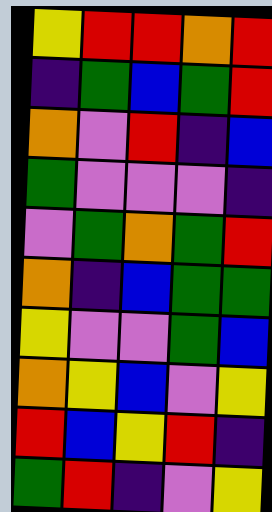[["yellow", "red", "red", "orange", "red"], ["indigo", "green", "blue", "green", "red"], ["orange", "violet", "red", "indigo", "blue"], ["green", "violet", "violet", "violet", "indigo"], ["violet", "green", "orange", "green", "red"], ["orange", "indigo", "blue", "green", "green"], ["yellow", "violet", "violet", "green", "blue"], ["orange", "yellow", "blue", "violet", "yellow"], ["red", "blue", "yellow", "red", "indigo"], ["green", "red", "indigo", "violet", "yellow"]]